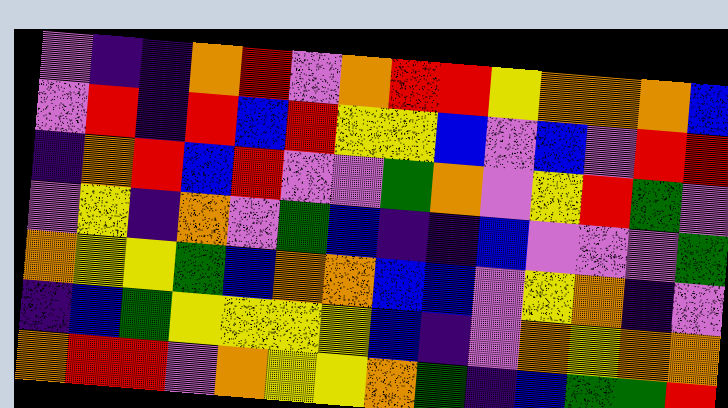[["violet", "indigo", "indigo", "orange", "red", "violet", "orange", "red", "red", "yellow", "orange", "orange", "orange", "blue"], ["violet", "red", "indigo", "red", "blue", "red", "yellow", "yellow", "blue", "violet", "blue", "violet", "red", "red"], ["indigo", "orange", "red", "blue", "red", "violet", "violet", "green", "orange", "violet", "yellow", "red", "green", "violet"], ["violet", "yellow", "indigo", "orange", "violet", "green", "blue", "indigo", "indigo", "blue", "violet", "violet", "violet", "green"], ["orange", "yellow", "yellow", "green", "blue", "orange", "orange", "blue", "blue", "violet", "yellow", "orange", "indigo", "violet"], ["indigo", "blue", "green", "yellow", "yellow", "yellow", "yellow", "blue", "indigo", "violet", "orange", "yellow", "orange", "orange"], ["orange", "red", "red", "violet", "orange", "yellow", "yellow", "orange", "green", "indigo", "blue", "green", "green", "red"]]